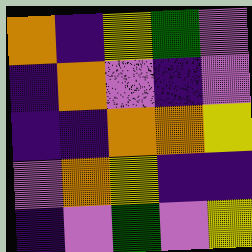[["orange", "indigo", "yellow", "green", "violet"], ["indigo", "orange", "violet", "indigo", "violet"], ["indigo", "indigo", "orange", "orange", "yellow"], ["violet", "orange", "yellow", "indigo", "indigo"], ["indigo", "violet", "green", "violet", "yellow"]]